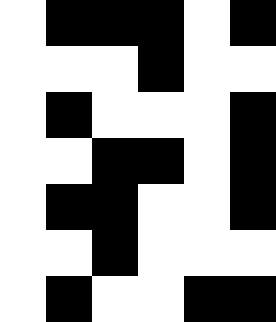[["white", "black", "black", "black", "white", "black"], ["white", "white", "white", "black", "white", "white"], ["white", "black", "white", "white", "white", "black"], ["white", "white", "black", "black", "white", "black"], ["white", "black", "black", "white", "white", "black"], ["white", "white", "black", "white", "white", "white"], ["white", "black", "white", "white", "black", "black"]]